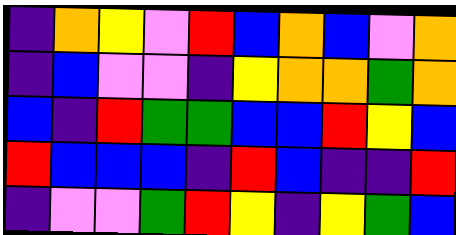[["indigo", "orange", "yellow", "violet", "red", "blue", "orange", "blue", "violet", "orange"], ["indigo", "blue", "violet", "violet", "indigo", "yellow", "orange", "orange", "green", "orange"], ["blue", "indigo", "red", "green", "green", "blue", "blue", "red", "yellow", "blue"], ["red", "blue", "blue", "blue", "indigo", "red", "blue", "indigo", "indigo", "red"], ["indigo", "violet", "violet", "green", "red", "yellow", "indigo", "yellow", "green", "blue"]]